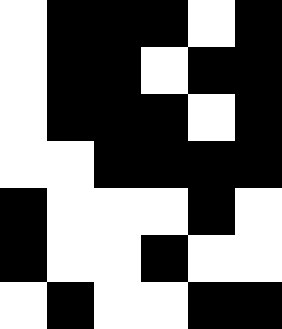[["white", "black", "black", "black", "white", "black"], ["white", "black", "black", "white", "black", "black"], ["white", "black", "black", "black", "white", "black"], ["white", "white", "black", "black", "black", "black"], ["black", "white", "white", "white", "black", "white"], ["black", "white", "white", "black", "white", "white"], ["white", "black", "white", "white", "black", "black"]]